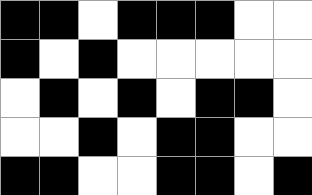[["black", "black", "white", "black", "black", "black", "white", "white"], ["black", "white", "black", "white", "white", "white", "white", "white"], ["white", "black", "white", "black", "white", "black", "black", "white"], ["white", "white", "black", "white", "black", "black", "white", "white"], ["black", "black", "white", "white", "black", "black", "white", "black"]]